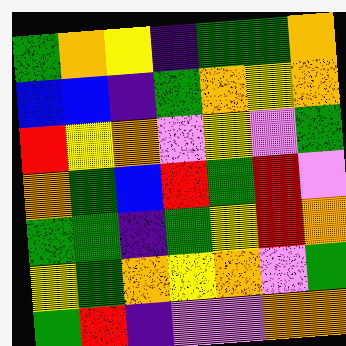[["green", "orange", "yellow", "indigo", "green", "green", "orange"], ["blue", "blue", "indigo", "green", "orange", "yellow", "orange"], ["red", "yellow", "orange", "violet", "yellow", "violet", "green"], ["orange", "green", "blue", "red", "green", "red", "violet"], ["green", "green", "indigo", "green", "yellow", "red", "orange"], ["yellow", "green", "orange", "yellow", "orange", "violet", "green"], ["green", "red", "indigo", "violet", "violet", "orange", "orange"]]